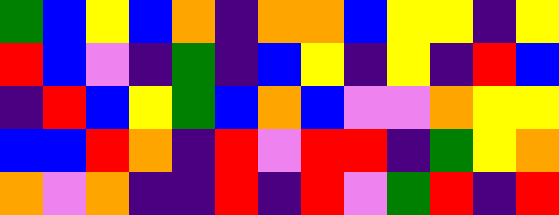[["green", "blue", "yellow", "blue", "orange", "indigo", "orange", "orange", "blue", "yellow", "yellow", "indigo", "yellow"], ["red", "blue", "violet", "indigo", "green", "indigo", "blue", "yellow", "indigo", "yellow", "indigo", "red", "blue"], ["indigo", "red", "blue", "yellow", "green", "blue", "orange", "blue", "violet", "violet", "orange", "yellow", "yellow"], ["blue", "blue", "red", "orange", "indigo", "red", "violet", "red", "red", "indigo", "green", "yellow", "orange"], ["orange", "violet", "orange", "indigo", "indigo", "red", "indigo", "red", "violet", "green", "red", "indigo", "red"]]